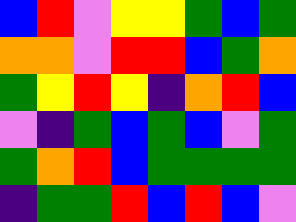[["blue", "red", "violet", "yellow", "yellow", "green", "blue", "green"], ["orange", "orange", "violet", "red", "red", "blue", "green", "orange"], ["green", "yellow", "red", "yellow", "indigo", "orange", "red", "blue"], ["violet", "indigo", "green", "blue", "green", "blue", "violet", "green"], ["green", "orange", "red", "blue", "green", "green", "green", "green"], ["indigo", "green", "green", "red", "blue", "red", "blue", "violet"]]